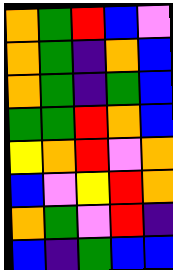[["orange", "green", "red", "blue", "violet"], ["orange", "green", "indigo", "orange", "blue"], ["orange", "green", "indigo", "green", "blue"], ["green", "green", "red", "orange", "blue"], ["yellow", "orange", "red", "violet", "orange"], ["blue", "violet", "yellow", "red", "orange"], ["orange", "green", "violet", "red", "indigo"], ["blue", "indigo", "green", "blue", "blue"]]